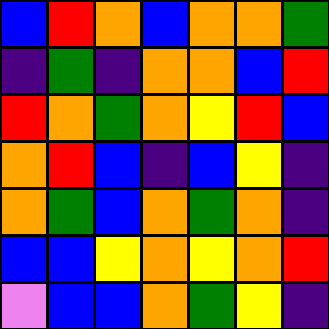[["blue", "red", "orange", "blue", "orange", "orange", "green"], ["indigo", "green", "indigo", "orange", "orange", "blue", "red"], ["red", "orange", "green", "orange", "yellow", "red", "blue"], ["orange", "red", "blue", "indigo", "blue", "yellow", "indigo"], ["orange", "green", "blue", "orange", "green", "orange", "indigo"], ["blue", "blue", "yellow", "orange", "yellow", "orange", "red"], ["violet", "blue", "blue", "orange", "green", "yellow", "indigo"]]